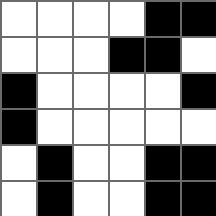[["white", "white", "white", "white", "black", "black"], ["white", "white", "white", "black", "black", "white"], ["black", "white", "white", "white", "white", "black"], ["black", "white", "white", "white", "white", "white"], ["white", "black", "white", "white", "black", "black"], ["white", "black", "white", "white", "black", "black"]]